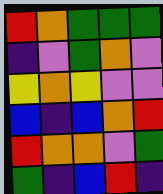[["red", "orange", "green", "green", "green"], ["indigo", "violet", "green", "orange", "violet"], ["yellow", "orange", "yellow", "violet", "violet"], ["blue", "indigo", "blue", "orange", "red"], ["red", "orange", "orange", "violet", "green"], ["green", "indigo", "blue", "red", "indigo"]]